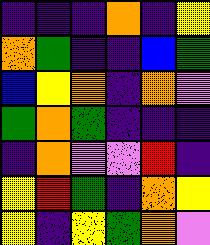[["indigo", "indigo", "indigo", "orange", "indigo", "yellow"], ["orange", "green", "indigo", "indigo", "blue", "green"], ["blue", "yellow", "orange", "indigo", "orange", "violet"], ["green", "orange", "green", "indigo", "indigo", "indigo"], ["indigo", "orange", "violet", "violet", "red", "indigo"], ["yellow", "red", "green", "indigo", "orange", "yellow"], ["yellow", "indigo", "yellow", "green", "orange", "violet"]]